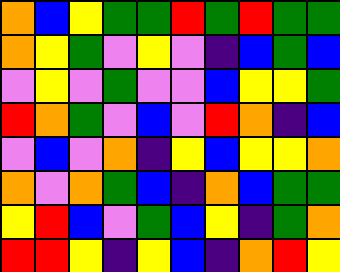[["orange", "blue", "yellow", "green", "green", "red", "green", "red", "green", "green"], ["orange", "yellow", "green", "violet", "yellow", "violet", "indigo", "blue", "green", "blue"], ["violet", "yellow", "violet", "green", "violet", "violet", "blue", "yellow", "yellow", "green"], ["red", "orange", "green", "violet", "blue", "violet", "red", "orange", "indigo", "blue"], ["violet", "blue", "violet", "orange", "indigo", "yellow", "blue", "yellow", "yellow", "orange"], ["orange", "violet", "orange", "green", "blue", "indigo", "orange", "blue", "green", "green"], ["yellow", "red", "blue", "violet", "green", "blue", "yellow", "indigo", "green", "orange"], ["red", "red", "yellow", "indigo", "yellow", "blue", "indigo", "orange", "red", "yellow"]]